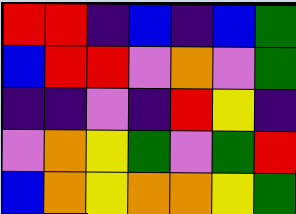[["red", "red", "indigo", "blue", "indigo", "blue", "green"], ["blue", "red", "red", "violet", "orange", "violet", "green"], ["indigo", "indigo", "violet", "indigo", "red", "yellow", "indigo"], ["violet", "orange", "yellow", "green", "violet", "green", "red"], ["blue", "orange", "yellow", "orange", "orange", "yellow", "green"]]